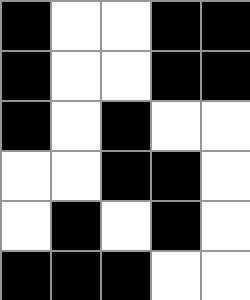[["black", "white", "white", "black", "black"], ["black", "white", "white", "black", "black"], ["black", "white", "black", "white", "white"], ["white", "white", "black", "black", "white"], ["white", "black", "white", "black", "white"], ["black", "black", "black", "white", "white"]]